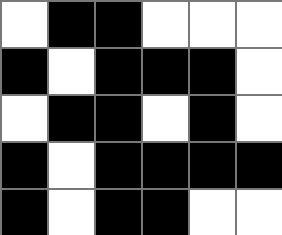[["white", "black", "black", "white", "white", "white"], ["black", "white", "black", "black", "black", "white"], ["white", "black", "black", "white", "black", "white"], ["black", "white", "black", "black", "black", "black"], ["black", "white", "black", "black", "white", "white"]]